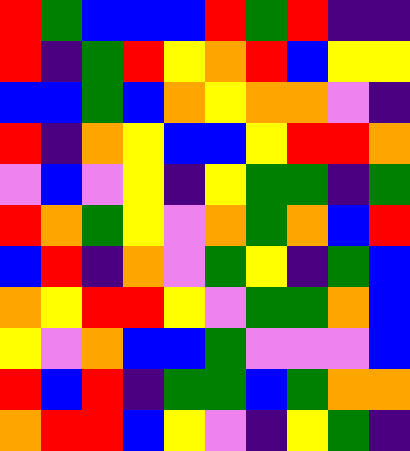[["red", "green", "blue", "blue", "blue", "red", "green", "red", "indigo", "indigo"], ["red", "indigo", "green", "red", "yellow", "orange", "red", "blue", "yellow", "yellow"], ["blue", "blue", "green", "blue", "orange", "yellow", "orange", "orange", "violet", "indigo"], ["red", "indigo", "orange", "yellow", "blue", "blue", "yellow", "red", "red", "orange"], ["violet", "blue", "violet", "yellow", "indigo", "yellow", "green", "green", "indigo", "green"], ["red", "orange", "green", "yellow", "violet", "orange", "green", "orange", "blue", "red"], ["blue", "red", "indigo", "orange", "violet", "green", "yellow", "indigo", "green", "blue"], ["orange", "yellow", "red", "red", "yellow", "violet", "green", "green", "orange", "blue"], ["yellow", "violet", "orange", "blue", "blue", "green", "violet", "violet", "violet", "blue"], ["red", "blue", "red", "indigo", "green", "green", "blue", "green", "orange", "orange"], ["orange", "red", "red", "blue", "yellow", "violet", "indigo", "yellow", "green", "indigo"]]